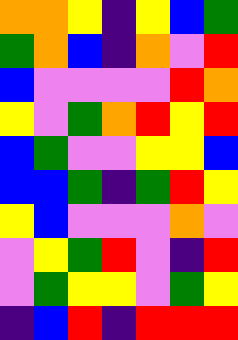[["orange", "orange", "yellow", "indigo", "yellow", "blue", "green"], ["green", "orange", "blue", "indigo", "orange", "violet", "red"], ["blue", "violet", "violet", "violet", "violet", "red", "orange"], ["yellow", "violet", "green", "orange", "red", "yellow", "red"], ["blue", "green", "violet", "violet", "yellow", "yellow", "blue"], ["blue", "blue", "green", "indigo", "green", "red", "yellow"], ["yellow", "blue", "violet", "violet", "violet", "orange", "violet"], ["violet", "yellow", "green", "red", "violet", "indigo", "red"], ["violet", "green", "yellow", "yellow", "violet", "green", "yellow"], ["indigo", "blue", "red", "indigo", "red", "red", "red"]]